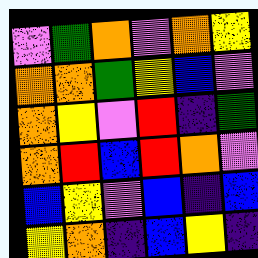[["violet", "green", "orange", "violet", "orange", "yellow"], ["orange", "orange", "green", "yellow", "blue", "violet"], ["orange", "yellow", "violet", "red", "indigo", "green"], ["orange", "red", "blue", "red", "orange", "violet"], ["blue", "yellow", "violet", "blue", "indigo", "blue"], ["yellow", "orange", "indigo", "blue", "yellow", "indigo"]]